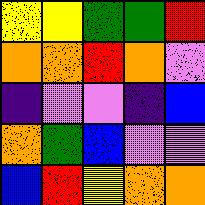[["yellow", "yellow", "green", "green", "red"], ["orange", "orange", "red", "orange", "violet"], ["indigo", "violet", "violet", "indigo", "blue"], ["orange", "green", "blue", "violet", "violet"], ["blue", "red", "yellow", "orange", "orange"]]